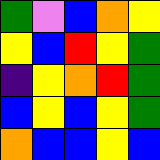[["green", "violet", "blue", "orange", "yellow"], ["yellow", "blue", "red", "yellow", "green"], ["indigo", "yellow", "orange", "red", "green"], ["blue", "yellow", "blue", "yellow", "green"], ["orange", "blue", "blue", "yellow", "blue"]]